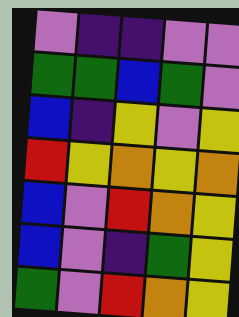[["violet", "indigo", "indigo", "violet", "violet"], ["green", "green", "blue", "green", "violet"], ["blue", "indigo", "yellow", "violet", "yellow"], ["red", "yellow", "orange", "yellow", "orange"], ["blue", "violet", "red", "orange", "yellow"], ["blue", "violet", "indigo", "green", "yellow"], ["green", "violet", "red", "orange", "yellow"]]